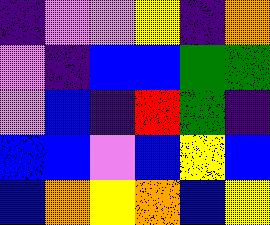[["indigo", "violet", "violet", "yellow", "indigo", "orange"], ["violet", "indigo", "blue", "blue", "green", "green"], ["violet", "blue", "indigo", "red", "green", "indigo"], ["blue", "blue", "violet", "blue", "yellow", "blue"], ["blue", "orange", "yellow", "orange", "blue", "yellow"]]